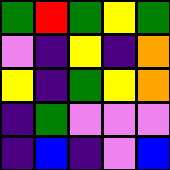[["green", "red", "green", "yellow", "green"], ["violet", "indigo", "yellow", "indigo", "orange"], ["yellow", "indigo", "green", "yellow", "orange"], ["indigo", "green", "violet", "violet", "violet"], ["indigo", "blue", "indigo", "violet", "blue"]]